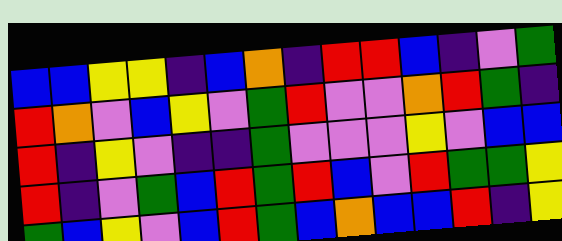[["blue", "blue", "yellow", "yellow", "indigo", "blue", "orange", "indigo", "red", "red", "blue", "indigo", "violet", "green"], ["red", "orange", "violet", "blue", "yellow", "violet", "green", "red", "violet", "violet", "orange", "red", "green", "indigo"], ["red", "indigo", "yellow", "violet", "indigo", "indigo", "green", "violet", "violet", "violet", "yellow", "violet", "blue", "blue"], ["red", "indigo", "violet", "green", "blue", "red", "green", "red", "blue", "violet", "red", "green", "green", "yellow"], ["green", "blue", "yellow", "violet", "blue", "red", "green", "blue", "orange", "blue", "blue", "red", "indigo", "yellow"]]